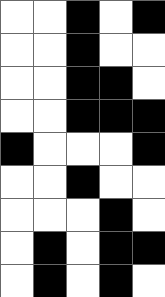[["white", "white", "black", "white", "black"], ["white", "white", "black", "white", "white"], ["white", "white", "black", "black", "white"], ["white", "white", "black", "black", "black"], ["black", "white", "white", "white", "black"], ["white", "white", "black", "white", "white"], ["white", "white", "white", "black", "white"], ["white", "black", "white", "black", "black"], ["white", "black", "white", "black", "white"]]